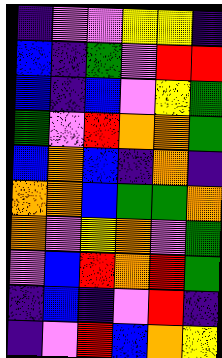[["indigo", "violet", "violet", "yellow", "yellow", "indigo"], ["blue", "indigo", "green", "violet", "red", "red"], ["blue", "indigo", "blue", "violet", "yellow", "green"], ["green", "violet", "red", "orange", "orange", "green"], ["blue", "orange", "blue", "indigo", "orange", "indigo"], ["orange", "orange", "blue", "green", "green", "orange"], ["orange", "violet", "yellow", "orange", "violet", "green"], ["violet", "blue", "red", "orange", "red", "green"], ["indigo", "blue", "indigo", "violet", "red", "indigo"], ["indigo", "violet", "red", "blue", "orange", "yellow"]]